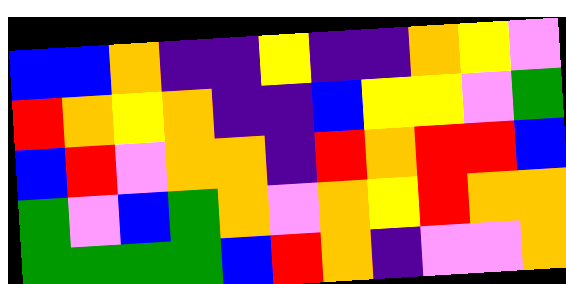[["blue", "blue", "orange", "indigo", "indigo", "yellow", "indigo", "indigo", "orange", "yellow", "violet"], ["red", "orange", "yellow", "orange", "indigo", "indigo", "blue", "yellow", "yellow", "violet", "green"], ["blue", "red", "violet", "orange", "orange", "indigo", "red", "orange", "red", "red", "blue"], ["green", "violet", "blue", "green", "orange", "violet", "orange", "yellow", "red", "orange", "orange"], ["green", "green", "green", "green", "blue", "red", "orange", "indigo", "violet", "violet", "orange"]]